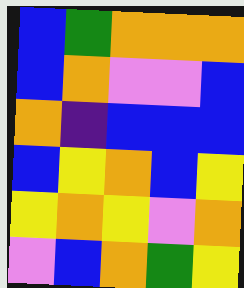[["blue", "green", "orange", "orange", "orange"], ["blue", "orange", "violet", "violet", "blue"], ["orange", "indigo", "blue", "blue", "blue"], ["blue", "yellow", "orange", "blue", "yellow"], ["yellow", "orange", "yellow", "violet", "orange"], ["violet", "blue", "orange", "green", "yellow"]]